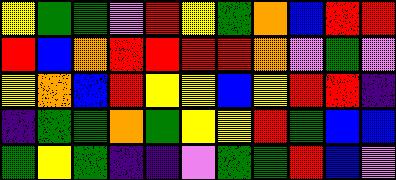[["yellow", "green", "green", "violet", "red", "yellow", "green", "orange", "blue", "red", "red"], ["red", "blue", "orange", "red", "red", "red", "red", "orange", "violet", "green", "violet"], ["yellow", "orange", "blue", "red", "yellow", "yellow", "blue", "yellow", "red", "red", "indigo"], ["indigo", "green", "green", "orange", "green", "yellow", "yellow", "red", "green", "blue", "blue"], ["green", "yellow", "green", "indigo", "indigo", "violet", "green", "green", "red", "blue", "violet"]]